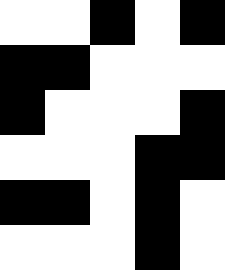[["white", "white", "black", "white", "black"], ["black", "black", "white", "white", "white"], ["black", "white", "white", "white", "black"], ["white", "white", "white", "black", "black"], ["black", "black", "white", "black", "white"], ["white", "white", "white", "black", "white"]]